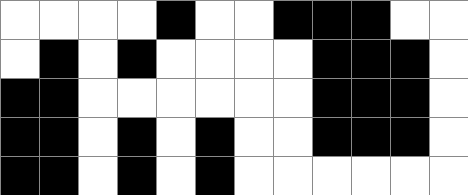[["white", "white", "white", "white", "black", "white", "white", "black", "black", "black", "white", "white"], ["white", "black", "white", "black", "white", "white", "white", "white", "black", "black", "black", "white"], ["black", "black", "white", "white", "white", "white", "white", "white", "black", "black", "black", "white"], ["black", "black", "white", "black", "white", "black", "white", "white", "black", "black", "black", "white"], ["black", "black", "white", "black", "white", "black", "white", "white", "white", "white", "white", "white"]]